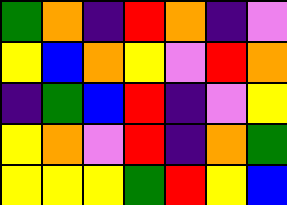[["green", "orange", "indigo", "red", "orange", "indigo", "violet"], ["yellow", "blue", "orange", "yellow", "violet", "red", "orange"], ["indigo", "green", "blue", "red", "indigo", "violet", "yellow"], ["yellow", "orange", "violet", "red", "indigo", "orange", "green"], ["yellow", "yellow", "yellow", "green", "red", "yellow", "blue"]]